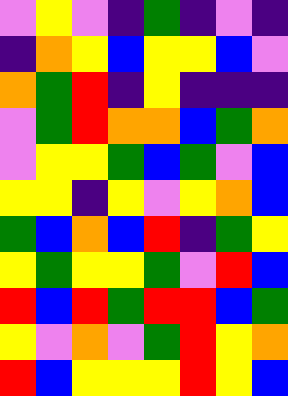[["violet", "yellow", "violet", "indigo", "green", "indigo", "violet", "indigo"], ["indigo", "orange", "yellow", "blue", "yellow", "yellow", "blue", "violet"], ["orange", "green", "red", "indigo", "yellow", "indigo", "indigo", "indigo"], ["violet", "green", "red", "orange", "orange", "blue", "green", "orange"], ["violet", "yellow", "yellow", "green", "blue", "green", "violet", "blue"], ["yellow", "yellow", "indigo", "yellow", "violet", "yellow", "orange", "blue"], ["green", "blue", "orange", "blue", "red", "indigo", "green", "yellow"], ["yellow", "green", "yellow", "yellow", "green", "violet", "red", "blue"], ["red", "blue", "red", "green", "red", "red", "blue", "green"], ["yellow", "violet", "orange", "violet", "green", "red", "yellow", "orange"], ["red", "blue", "yellow", "yellow", "yellow", "red", "yellow", "blue"]]